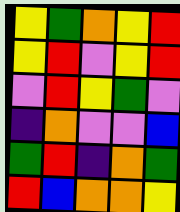[["yellow", "green", "orange", "yellow", "red"], ["yellow", "red", "violet", "yellow", "red"], ["violet", "red", "yellow", "green", "violet"], ["indigo", "orange", "violet", "violet", "blue"], ["green", "red", "indigo", "orange", "green"], ["red", "blue", "orange", "orange", "yellow"]]